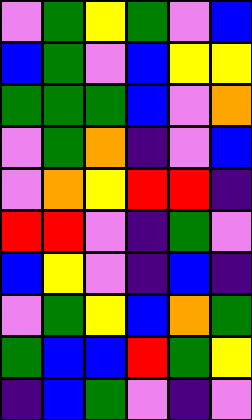[["violet", "green", "yellow", "green", "violet", "blue"], ["blue", "green", "violet", "blue", "yellow", "yellow"], ["green", "green", "green", "blue", "violet", "orange"], ["violet", "green", "orange", "indigo", "violet", "blue"], ["violet", "orange", "yellow", "red", "red", "indigo"], ["red", "red", "violet", "indigo", "green", "violet"], ["blue", "yellow", "violet", "indigo", "blue", "indigo"], ["violet", "green", "yellow", "blue", "orange", "green"], ["green", "blue", "blue", "red", "green", "yellow"], ["indigo", "blue", "green", "violet", "indigo", "violet"]]